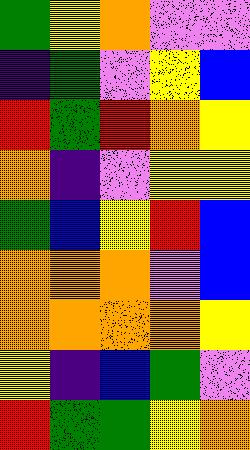[["green", "yellow", "orange", "violet", "violet"], ["indigo", "green", "violet", "yellow", "blue"], ["red", "green", "red", "orange", "yellow"], ["orange", "indigo", "violet", "yellow", "yellow"], ["green", "blue", "yellow", "red", "blue"], ["orange", "orange", "orange", "violet", "blue"], ["orange", "orange", "orange", "orange", "yellow"], ["yellow", "indigo", "blue", "green", "violet"], ["red", "green", "green", "yellow", "orange"]]